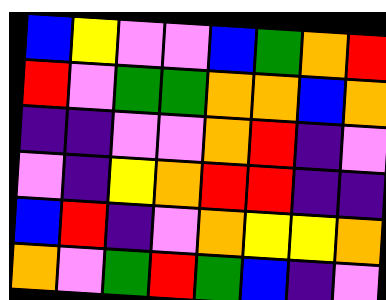[["blue", "yellow", "violet", "violet", "blue", "green", "orange", "red"], ["red", "violet", "green", "green", "orange", "orange", "blue", "orange"], ["indigo", "indigo", "violet", "violet", "orange", "red", "indigo", "violet"], ["violet", "indigo", "yellow", "orange", "red", "red", "indigo", "indigo"], ["blue", "red", "indigo", "violet", "orange", "yellow", "yellow", "orange"], ["orange", "violet", "green", "red", "green", "blue", "indigo", "violet"]]